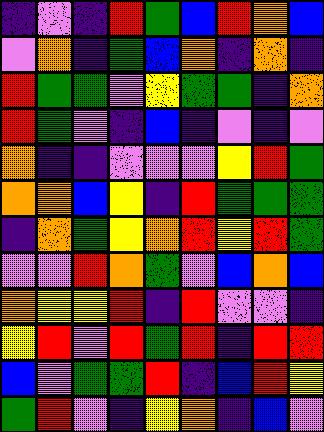[["indigo", "violet", "indigo", "red", "green", "blue", "red", "orange", "blue"], ["violet", "orange", "indigo", "green", "blue", "orange", "indigo", "orange", "indigo"], ["red", "green", "green", "violet", "yellow", "green", "green", "indigo", "orange"], ["red", "green", "violet", "indigo", "blue", "indigo", "violet", "indigo", "violet"], ["orange", "indigo", "indigo", "violet", "violet", "violet", "yellow", "red", "green"], ["orange", "orange", "blue", "yellow", "indigo", "red", "green", "green", "green"], ["indigo", "orange", "green", "yellow", "orange", "red", "yellow", "red", "green"], ["violet", "violet", "red", "orange", "green", "violet", "blue", "orange", "blue"], ["orange", "yellow", "yellow", "red", "indigo", "red", "violet", "violet", "indigo"], ["yellow", "red", "violet", "red", "green", "red", "indigo", "red", "red"], ["blue", "violet", "green", "green", "red", "indigo", "blue", "red", "yellow"], ["green", "red", "violet", "indigo", "yellow", "orange", "indigo", "blue", "violet"]]